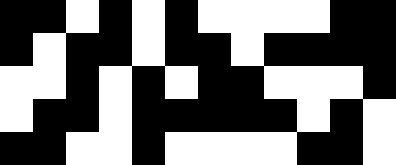[["black", "black", "white", "black", "white", "black", "white", "white", "white", "white", "black", "black"], ["black", "white", "black", "black", "white", "black", "black", "white", "black", "black", "black", "black"], ["white", "white", "black", "white", "black", "white", "black", "black", "white", "white", "white", "black"], ["white", "black", "black", "white", "black", "black", "black", "black", "black", "white", "black", "white"], ["black", "black", "white", "white", "black", "white", "white", "white", "white", "black", "black", "white"]]